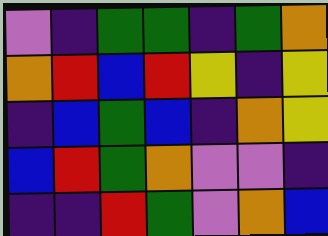[["violet", "indigo", "green", "green", "indigo", "green", "orange"], ["orange", "red", "blue", "red", "yellow", "indigo", "yellow"], ["indigo", "blue", "green", "blue", "indigo", "orange", "yellow"], ["blue", "red", "green", "orange", "violet", "violet", "indigo"], ["indigo", "indigo", "red", "green", "violet", "orange", "blue"]]